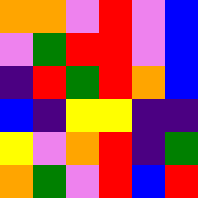[["orange", "orange", "violet", "red", "violet", "blue"], ["violet", "green", "red", "red", "violet", "blue"], ["indigo", "red", "green", "red", "orange", "blue"], ["blue", "indigo", "yellow", "yellow", "indigo", "indigo"], ["yellow", "violet", "orange", "red", "indigo", "green"], ["orange", "green", "violet", "red", "blue", "red"]]